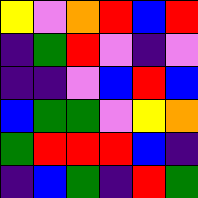[["yellow", "violet", "orange", "red", "blue", "red"], ["indigo", "green", "red", "violet", "indigo", "violet"], ["indigo", "indigo", "violet", "blue", "red", "blue"], ["blue", "green", "green", "violet", "yellow", "orange"], ["green", "red", "red", "red", "blue", "indigo"], ["indigo", "blue", "green", "indigo", "red", "green"]]